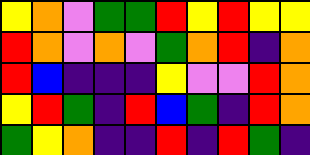[["yellow", "orange", "violet", "green", "green", "red", "yellow", "red", "yellow", "yellow"], ["red", "orange", "violet", "orange", "violet", "green", "orange", "red", "indigo", "orange"], ["red", "blue", "indigo", "indigo", "indigo", "yellow", "violet", "violet", "red", "orange"], ["yellow", "red", "green", "indigo", "red", "blue", "green", "indigo", "red", "orange"], ["green", "yellow", "orange", "indigo", "indigo", "red", "indigo", "red", "green", "indigo"]]